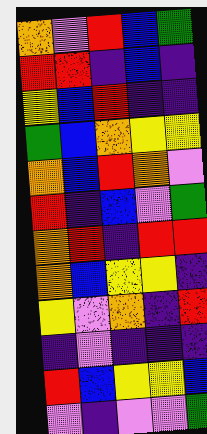[["orange", "violet", "red", "blue", "green"], ["red", "red", "indigo", "blue", "indigo"], ["yellow", "blue", "red", "indigo", "indigo"], ["green", "blue", "orange", "yellow", "yellow"], ["orange", "blue", "red", "orange", "violet"], ["red", "indigo", "blue", "violet", "green"], ["orange", "red", "indigo", "red", "red"], ["orange", "blue", "yellow", "yellow", "indigo"], ["yellow", "violet", "orange", "indigo", "red"], ["indigo", "violet", "indigo", "indigo", "indigo"], ["red", "blue", "yellow", "yellow", "blue"], ["violet", "indigo", "violet", "violet", "green"]]